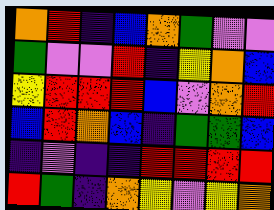[["orange", "red", "indigo", "blue", "orange", "green", "violet", "violet"], ["green", "violet", "violet", "red", "indigo", "yellow", "orange", "blue"], ["yellow", "red", "red", "red", "blue", "violet", "orange", "red"], ["blue", "red", "orange", "blue", "indigo", "green", "green", "blue"], ["indigo", "violet", "indigo", "indigo", "red", "red", "red", "red"], ["red", "green", "indigo", "orange", "yellow", "violet", "yellow", "orange"]]